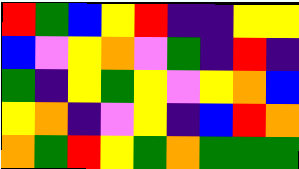[["red", "green", "blue", "yellow", "red", "indigo", "indigo", "yellow", "yellow"], ["blue", "violet", "yellow", "orange", "violet", "green", "indigo", "red", "indigo"], ["green", "indigo", "yellow", "green", "yellow", "violet", "yellow", "orange", "blue"], ["yellow", "orange", "indigo", "violet", "yellow", "indigo", "blue", "red", "orange"], ["orange", "green", "red", "yellow", "green", "orange", "green", "green", "green"]]